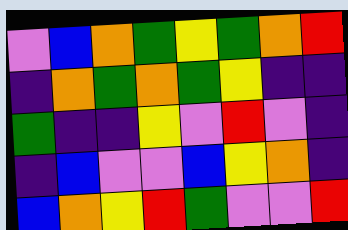[["violet", "blue", "orange", "green", "yellow", "green", "orange", "red"], ["indigo", "orange", "green", "orange", "green", "yellow", "indigo", "indigo"], ["green", "indigo", "indigo", "yellow", "violet", "red", "violet", "indigo"], ["indigo", "blue", "violet", "violet", "blue", "yellow", "orange", "indigo"], ["blue", "orange", "yellow", "red", "green", "violet", "violet", "red"]]